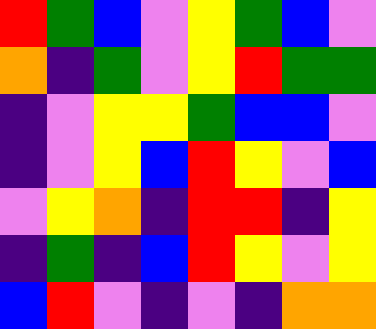[["red", "green", "blue", "violet", "yellow", "green", "blue", "violet"], ["orange", "indigo", "green", "violet", "yellow", "red", "green", "green"], ["indigo", "violet", "yellow", "yellow", "green", "blue", "blue", "violet"], ["indigo", "violet", "yellow", "blue", "red", "yellow", "violet", "blue"], ["violet", "yellow", "orange", "indigo", "red", "red", "indigo", "yellow"], ["indigo", "green", "indigo", "blue", "red", "yellow", "violet", "yellow"], ["blue", "red", "violet", "indigo", "violet", "indigo", "orange", "orange"]]